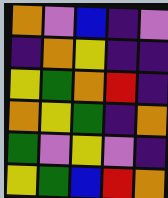[["orange", "violet", "blue", "indigo", "violet"], ["indigo", "orange", "yellow", "indigo", "indigo"], ["yellow", "green", "orange", "red", "indigo"], ["orange", "yellow", "green", "indigo", "orange"], ["green", "violet", "yellow", "violet", "indigo"], ["yellow", "green", "blue", "red", "orange"]]